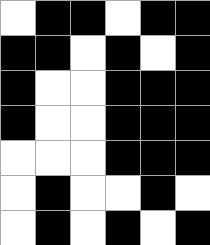[["white", "black", "black", "white", "black", "black"], ["black", "black", "white", "black", "white", "black"], ["black", "white", "white", "black", "black", "black"], ["black", "white", "white", "black", "black", "black"], ["white", "white", "white", "black", "black", "black"], ["white", "black", "white", "white", "black", "white"], ["white", "black", "white", "black", "white", "black"]]